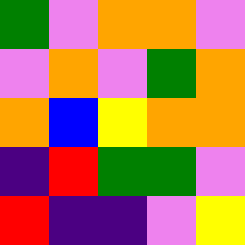[["green", "violet", "orange", "orange", "violet"], ["violet", "orange", "violet", "green", "orange"], ["orange", "blue", "yellow", "orange", "orange"], ["indigo", "red", "green", "green", "violet"], ["red", "indigo", "indigo", "violet", "yellow"]]